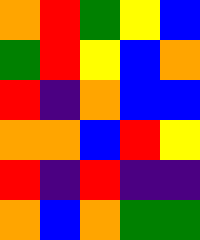[["orange", "red", "green", "yellow", "blue"], ["green", "red", "yellow", "blue", "orange"], ["red", "indigo", "orange", "blue", "blue"], ["orange", "orange", "blue", "red", "yellow"], ["red", "indigo", "red", "indigo", "indigo"], ["orange", "blue", "orange", "green", "green"]]